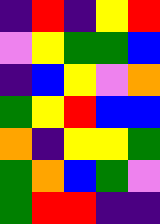[["indigo", "red", "indigo", "yellow", "red"], ["violet", "yellow", "green", "green", "blue"], ["indigo", "blue", "yellow", "violet", "orange"], ["green", "yellow", "red", "blue", "blue"], ["orange", "indigo", "yellow", "yellow", "green"], ["green", "orange", "blue", "green", "violet"], ["green", "red", "red", "indigo", "indigo"]]